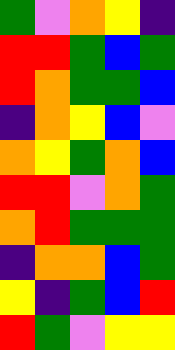[["green", "violet", "orange", "yellow", "indigo"], ["red", "red", "green", "blue", "green"], ["red", "orange", "green", "green", "blue"], ["indigo", "orange", "yellow", "blue", "violet"], ["orange", "yellow", "green", "orange", "blue"], ["red", "red", "violet", "orange", "green"], ["orange", "red", "green", "green", "green"], ["indigo", "orange", "orange", "blue", "green"], ["yellow", "indigo", "green", "blue", "red"], ["red", "green", "violet", "yellow", "yellow"]]